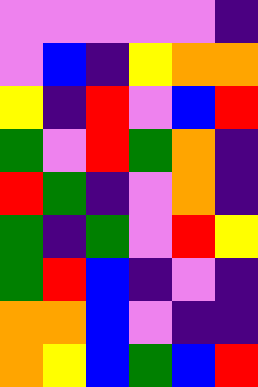[["violet", "violet", "violet", "violet", "violet", "indigo"], ["violet", "blue", "indigo", "yellow", "orange", "orange"], ["yellow", "indigo", "red", "violet", "blue", "red"], ["green", "violet", "red", "green", "orange", "indigo"], ["red", "green", "indigo", "violet", "orange", "indigo"], ["green", "indigo", "green", "violet", "red", "yellow"], ["green", "red", "blue", "indigo", "violet", "indigo"], ["orange", "orange", "blue", "violet", "indigo", "indigo"], ["orange", "yellow", "blue", "green", "blue", "red"]]